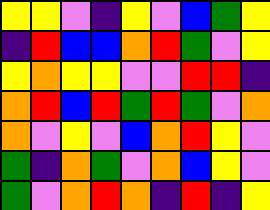[["yellow", "yellow", "violet", "indigo", "yellow", "violet", "blue", "green", "yellow"], ["indigo", "red", "blue", "blue", "orange", "red", "green", "violet", "yellow"], ["yellow", "orange", "yellow", "yellow", "violet", "violet", "red", "red", "indigo"], ["orange", "red", "blue", "red", "green", "red", "green", "violet", "orange"], ["orange", "violet", "yellow", "violet", "blue", "orange", "red", "yellow", "violet"], ["green", "indigo", "orange", "green", "violet", "orange", "blue", "yellow", "violet"], ["green", "violet", "orange", "red", "orange", "indigo", "red", "indigo", "yellow"]]